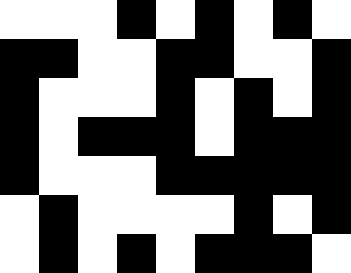[["white", "white", "white", "black", "white", "black", "white", "black", "white"], ["black", "black", "white", "white", "black", "black", "white", "white", "black"], ["black", "white", "white", "white", "black", "white", "black", "white", "black"], ["black", "white", "black", "black", "black", "white", "black", "black", "black"], ["black", "white", "white", "white", "black", "black", "black", "black", "black"], ["white", "black", "white", "white", "white", "white", "black", "white", "black"], ["white", "black", "white", "black", "white", "black", "black", "black", "white"]]